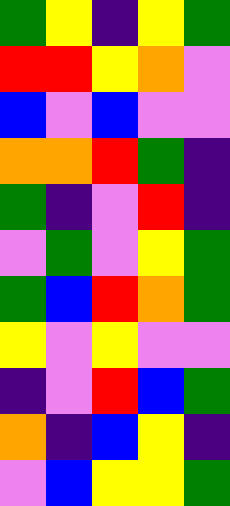[["green", "yellow", "indigo", "yellow", "green"], ["red", "red", "yellow", "orange", "violet"], ["blue", "violet", "blue", "violet", "violet"], ["orange", "orange", "red", "green", "indigo"], ["green", "indigo", "violet", "red", "indigo"], ["violet", "green", "violet", "yellow", "green"], ["green", "blue", "red", "orange", "green"], ["yellow", "violet", "yellow", "violet", "violet"], ["indigo", "violet", "red", "blue", "green"], ["orange", "indigo", "blue", "yellow", "indigo"], ["violet", "blue", "yellow", "yellow", "green"]]